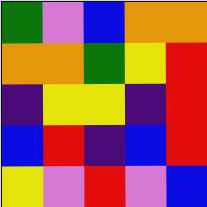[["green", "violet", "blue", "orange", "orange"], ["orange", "orange", "green", "yellow", "red"], ["indigo", "yellow", "yellow", "indigo", "red"], ["blue", "red", "indigo", "blue", "red"], ["yellow", "violet", "red", "violet", "blue"]]